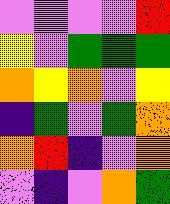[["violet", "violet", "violet", "violet", "red"], ["yellow", "violet", "green", "green", "green"], ["orange", "yellow", "orange", "violet", "yellow"], ["indigo", "green", "violet", "green", "orange"], ["orange", "red", "indigo", "violet", "orange"], ["violet", "indigo", "violet", "orange", "green"]]